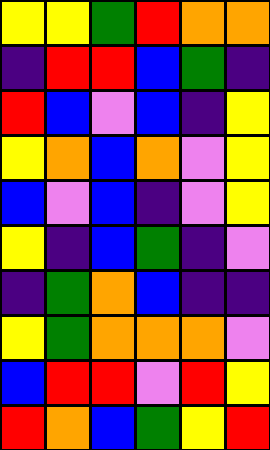[["yellow", "yellow", "green", "red", "orange", "orange"], ["indigo", "red", "red", "blue", "green", "indigo"], ["red", "blue", "violet", "blue", "indigo", "yellow"], ["yellow", "orange", "blue", "orange", "violet", "yellow"], ["blue", "violet", "blue", "indigo", "violet", "yellow"], ["yellow", "indigo", "blue", "green", "indigo", "violet"], ["indigo", "green", "orange", "blue", "indigo", "indigo"], ["yellow", "green", "orange", "orange", "orange", "violet"], ["blue", "red", "red", "violet", "red", "yellow"], ["red", "orange", "blue", "green", "yellow", "red"]]